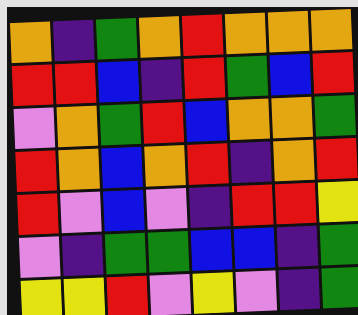[["orange", "indigo", "green", "orange", "red", "orange", "orange", "orange"], ["red", "red", "blue", "indigo", "red", "green", "blue", "red"], ["violet", "orange", "green", "red", "blue", "orange", "orange", "green"], ["red", "orange", "blue", "orange", "red", "indigo", "orange", "red"], ["red", "violet", "blue", "violet", "indigo", "red", "red", "yellow"], ["violet", "indigo", "green", "green", "blue", "blue", "indigo", "green"], ["yellow", "yellow", "red", "violet", "yellow", "violet", "indigo", "green"]]